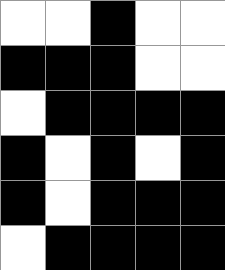[["white", "white", "black", "white", "white"], ["black", "black", "black", "white", "white"], ["white", "black", "black", "black", "black"], ["black", "white", "black", "white", "black"], ["black", "white", "black", "black", "black"], ["white", "black", "black", "black", "black"]]